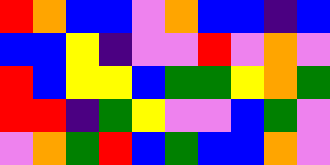[["red", "orange", "blue", "blue", "violet", "orange", "blue", "blue", "indigo", "blue"], ["blue", "blue", "yellow", "indigo", "violet", "violet", "red", "violet", "orange", "violet"], ["red", "blue", "yellow", "yellow", "blue", "green", "green", "yellow", "orange", "green"], ["red", "red", "indigo", "green", "yellow", "violet", "violet", "blue", "green", "violet"], ["violet", "orange", "green", "red", "blue", "green", "blue", "blue", "orange", "violet"]]